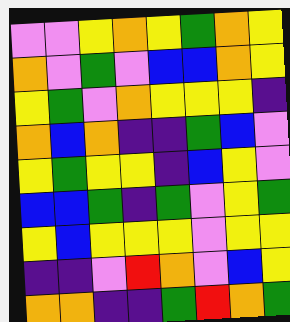[["violet", "violet", "yellow", "orange", "yellow", "green", "orange", "yellow"], ["orange", "violet", "green", "violet", "blue", "blue", "orange", "yellow"], ["yellow", "green", "violet", "orange", "yellow", "yellow", "yellow", "indigo"], ["orange", "blue", "orange", "indigo", "indigo", "green", "blue", "violet"], ["yellow", "green", "yellow", "yellow", "indigo", "blue", "yellow", "violet"], ["blue", "blue", "green", "indigo", "green", "violet", "yellow", "green"], ["yellow", "blue", "yellow", "yellow", "yellow", "violet", "yellow", "yellow"], ["indigo", "indigo", "violet", "red", "orange", "violet", "blue", "yellow"], ["orange", "orange", "indigo", "indigo", "green", "red", "orange", "green"]]